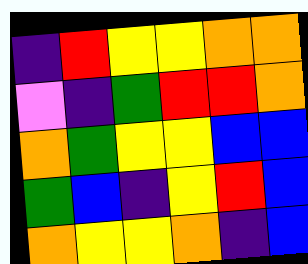[["indigo", "red", "yellow", "yellow", "orange", "orange"], ["violet", "indigo", "green", "red", "red", "orange"], ["orange", "green", "yellow", "yellow", "blue", "blue"], ["green", "blue", "indigo", "yellow", "red", "blue"], ["orange", "yellow", "yellow", "orange", "indigo", "blue"]]